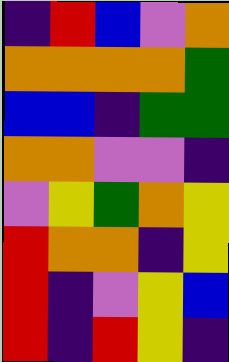[["indigo", "red", "blue", "violet", "orange"], ["orange", "orange", "orange", "orange", "green"], ["blue", "blue", "indigo", "green", "green"], ["orange", "orange", "violet", "violet", "indigo"], ["violet", "yellow", "green", "orange", "yellow"], ["red", "orange", "orange", "indigo", "yellow"], ["red", "indigo", "violet", "yellow", "blue"], ["red", "indigo", "red", "yellow", "indigo"]]